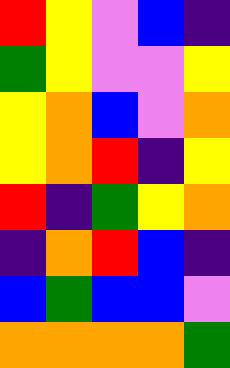[["red", "yellow", "violet", "blue", "indigo"], ["green", "yellow", "violet", "violet", "yellow"], ["yellow", "orange", "blue", "violet", "orange"], ["yellow", "orange", "red", "indigo", "yellow"], ["red", "indigo", "green", "yellow", "orange"], ["indigo", "orange", "red", "blue", "indigo"], ["blue", "green", "blue", "blue", "violet"], ["orange", "orange", "orange", "orange", "green"]]